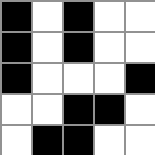[["black", "white", "black", "white", "white"], ["black", "white", "black", "white", "white"], ["black", "white", "white", "white", "black"], ["white", "white", "black", "black", "white"], ["white", "black", "black", "white", "white"]]